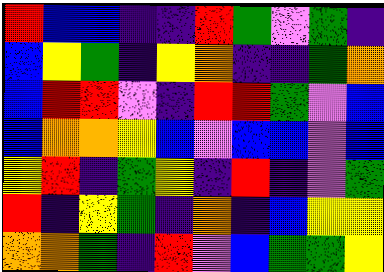[["red", "blue", "blue", "indigo", "indigo", "red", "green", "violet", "green", "indigo"], ["blue", "yellow", "green", "indigo", "yellow", "orange", "indigo", "indigo", "green", "orange"], ["blue", "red", "red", "violet", "indigo", "red", "red", "green", "violet", "blue"], ["blue", "orange", "orange", "yellow", "blue", "violet", "blue", "blue", "violet", "blue"], ["yellow", "red", "indigo", "green", "yellow", "indigo", "red", "indigo", "violet", "green"], ["red", "indigo", "yellow", "green", "indigo", "orange", "indigo", "blue", "yellow", "yellow"], ["orange", "orange", "green", "indigo", "red", "violet", "blue", "green", "green", "yellow"]]